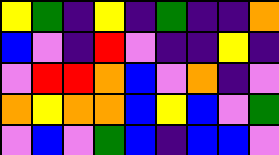[["yellow", "green", "indigo", "yellow", "indigo", "green", "indigo", "indigo", "orange"], ["blue", "violet", "indigo", "red", "violet", "indigo", "indigo", "yellow", "indigo"], ["violet", "red", "red", "orange", "blue", "violet", "orange", "indigo", "violet"], ["orange", "yellow", "orange", "orange", "blue", "yellow", "blue", "violet", "green"], ["violet", "blue", "violet", "green", "blue", "indigo", "blue", "blue", "violet"]]